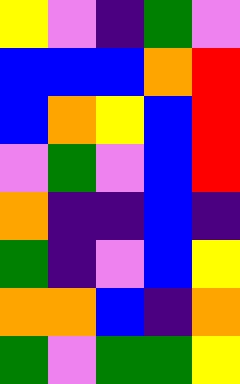[["yellow", "violet", "indigo", "green", "violet"], ["blue", "blue", "blue", "orange", "red"], ["blue", "orange", "yellow", "blue", "red"], ["violet", "green", "violet", "blue", "red"], ["orange", "indigo", "indigo", "blue", "indigo"], ["green", "indigo", "violet", "blue", "yellow"], ["orange", "orange", "blue", "indigo", "orange"], ["green", "violet", "green", "green", "yellow"]]